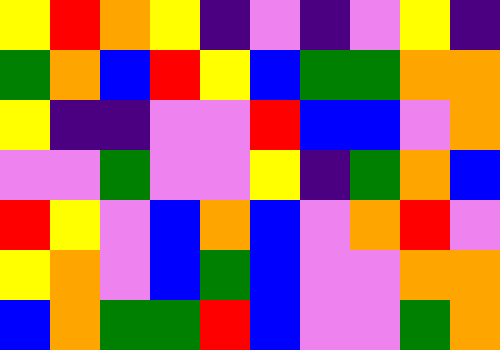[["yellow", "red", "orange", "yellow", "indigo", "violet", "indigo", "violet", "yellow", "indigo"], ["green", "orange", "blue", "red", "yellow", "blue", "green", "green", "orange", "orange"], ["yellow", "indigo", "indigo", "violet", "violet", "red", "blue", "blue", "violet", "orange"], ["violet", "violet", "green", "violet", "violet", "yellow", "indigo", "green", "orange", "blue"], ["red", "yellow", "violet", "blue", "orange", "blue", "violet", "orange", "red", "violet"], ["yellow", "orange", "violet", "blue", "green", "blue", "violet", "violet", "orange", "orange"], ["blue", "orange", "green", "green", "red", "blue", "violet", "violet", "green", "orange"]]